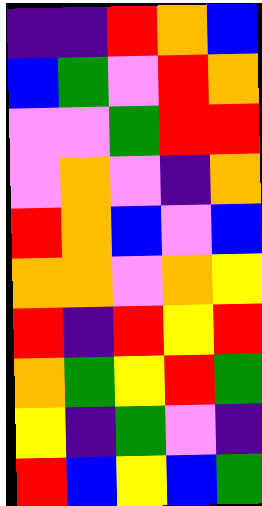[["indigo", "indigo", "red", "orange", "blue"], ["blue", "green", "violet", "red", "orange"], ["violet", "violet", "green", "red", "red"], ["violet", "orange", "violet", "indigo", "orange"], ["red", "orange", "blue", "violet", "blue"], ["orange", "orange", "violet", "orange", "yellow"], ["red", "indigo", "red", "yellow", "red"], ["orange", "green", "yellow", "red", "green"], ["yellow", "indigo", "green", "violet", "indigo"], ["red", "blue", "yellow", "blue", "green"]]